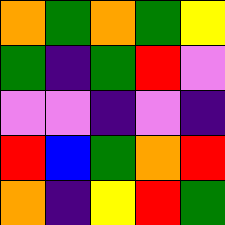[["orange", "green", "orange", "green", "yellow"], ["green", "indigo", "green", "red", "violet"], ["violet", "violet", "indigo", "violet", "indigo"], ["red", "blue", "green", "orange", "red"], ["orange", "indigo", "yellow", "red", "green"]]